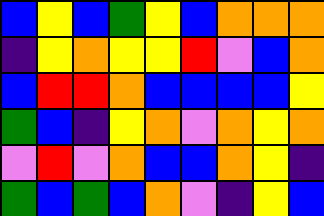[["blue", "yellow", "blue", "green", "yellow", "blue", "orange", "orange", "orange"], ["indigo", "yellow", "orange", "yellow", "yellow", "red", "violet", "blue", "orange"], ["blue", "red", "red", "orange", "blue", "blue", "blue", "blue", "yellow"], ["green", "blue", "indigo", "yellow", "orange", "violet", "orange", "yellow", "orange"], ["violet", "red", "violet", "orange", "blue", "blue", "orange", "yellow", "indigo"], ["green", "blue", "green", "blue", "orange", "violet", "indigo", "yellow", "blue"]]